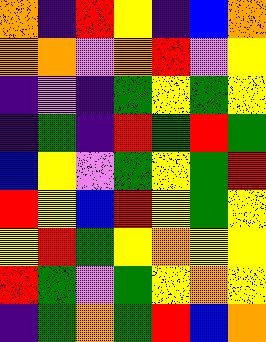[["orange", "indigo", "red", "yellow", "indigo", "blue", "orange"], ["orange", "orange", "violet", "orange", "red", "violet", "yellow"], ["indigo", "violet", "indigo", "green", "yellow", "green", "yellow"], ["indigo", "green", "indigo", "red", "green", "red", "green"], ["blue", "yellow", "violet", "green", "yellow", "green", "red"], ["red", "yellow", "blue", "red", "yellow", "green", "yellow"], ["yellow", "red", "green", "yellow", "orange", "yellow", "yellow"], ["red", "green", "violet", "green", "yellow", "orange", "yellow"], ["indigo", "green", "orange", "green", "red", "blue", "orange"]]